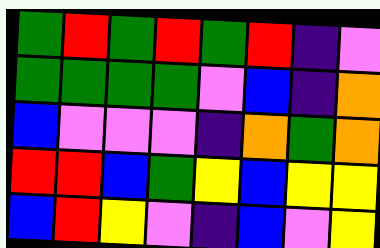[["green", "red", "green", "red", "green", "red", "indigo", "violet"], ["green", "green", "green", "green", "violet", "blue", "indigo", "orange"], ["blue", "violet", "violet", "violet", "indigo", "orange", "green", "orange"], ["red", "red", "blue", "green", "yellow", "blue", "yellow", "yellow"], ["blue", "red", "yellow", "violet", "indigo", "blue", "violet", "yellow"]]